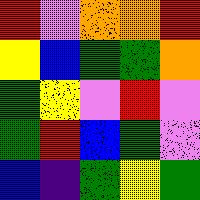[["red", "violet", "orange", "orange", "red"], ["yellow", "blue", "green", "green", "orange"], ["green", "yellow", "violet", "red", "violet"], ["green", "red", "blue", "green", "violet"], ["blue", "indigo", "green", "yellow", "green"]]